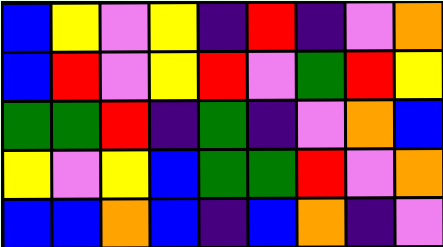[["blue", "yellow", "violet", "yellow", "indigo", "red", "indigo", "violet", "orange"], ["blue", "red", "violet", "yellow", "red", "violet", "green", "red", "yellow"], ["green", "green", "red", "indigo", "green", "indigo", "violet", "orange", "blue"], ["yellow", "violet", "yellow", "blue", "green", "green", "red", "violet", "orange"], ["blue", "blue", "orange", "blue", "indigo", "blue", "orange", "indigo", "violet"]]